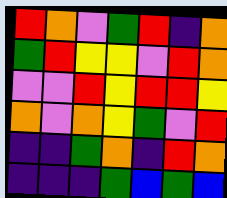[["red", "orange", "violet", "green", "red", "indigo", "orange"], ["green", "red", "yellow", "yellow", "violet", "red", "orange"], ["violet", "violet", "red", "yellow", "red", "red", "yellow"], ["orange", "violet", "orange", "yellow", "green", "violet", "red"], ["indigo", "indigo", "green", "orange", "indigo", "red", "orange"], ["indigo", "indigo", "indigo", "green", "blue", "green", "blue"]]